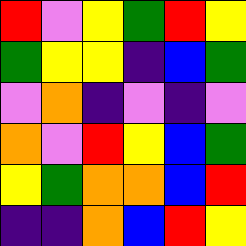[["red", "violet", "yellow", "green", "red", "yellow"], ["green", "yellow", "yellow", "indigo", "blue", "green"], ["violet", "orange", "indigo", "violet", "indigo", "violet"], ["orange", "violet", "red", "yellow", "blue", "green"], ["yellow", "green", "orange", "orange", "blue", "red"], ["indigo", "indigo", "orange", "blue", "red", "yellow"]]